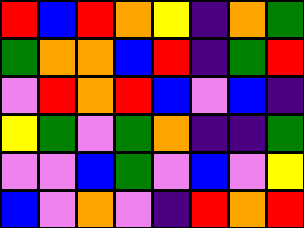[["red", "blue", "red", "orange", "yellow", "indigo", "orange", "green"], ["green", "orange", "orange", "blue", "red", "indigo", "green", "red"], ["violet", "red", "orange", "red", "blue", "violet", "blue", "indigo"], ["yellow", "green", "violet", "green", "orange", "indigo", "indigo", "green"], ["violet", "violet", "blue", "green", "violet", "blue", "violet", "yellow"], ["blue", "violet", "orange", "violet", "indigo", "red", "orange", "red"]]